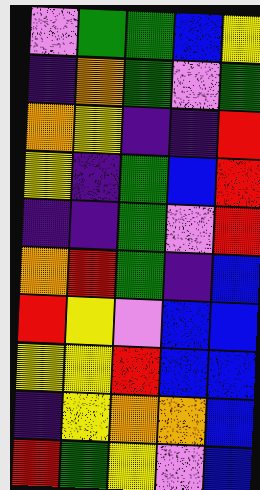[["violet", "green", "green", "blue", "yellow"], ["indigo", "orange", "green", "violet", "green"], ["orange", "yellow", "indigo", "indigo", "red"], ["yellow", "indigo", "green", "blue", "red"], ["indigo", "indigo", "green", "violet", "red"], ["orange", "red", "green", "indigo", "blue"], ["red", "yellow", "violet", "blue", "blue"], ["yellow", "yellow", "red", "blue", "blue"], ["indigo", "yellow", "orange", "orange", "blue"], ["red", "green", "yellow", "violet", "blue"]]